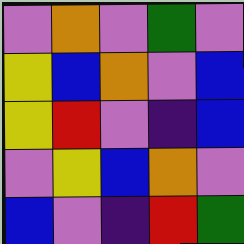[["violet", "orange", "violet", "green", "violet"], ["yellow", "blue", "orange", "violet", "blue"], ["yellow", "red", "violet", "indigo", "blue"], ["violet", "yellow", "blue", "orange", "violet"], ["blue", "violet", "indigo", "red", "green"]]